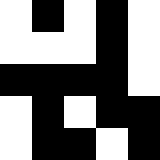[["white", "black", "white", "black", "white"], ["white", "white", "white", "black", "white"], ["black", "black", "black", "black", "white"], ["white", "black", "white", "black", "black"], ["white", "black", "black", "white", "black"]]